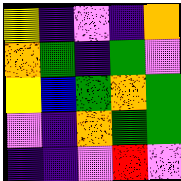[["yellow", "indigo", "violet", "indigo", "orange"], ["orange", "green", "indigo", "green", "violet"], ["yellow", "blue", "green", "orange", "green"], ["violet", "indigo", "orange", "green", "green"], ["indigo", "indigo", "violet", "red", "violet"]]